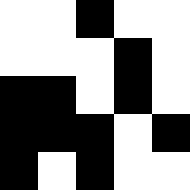[["white", "white", "black", "white", "white"], ["white", "white", "white", "black", "white"], ["black", "black", "white", "black", "white"], ["black", "black", "black", "white", "black"], ["black", "white", "black", "white", "white"]]